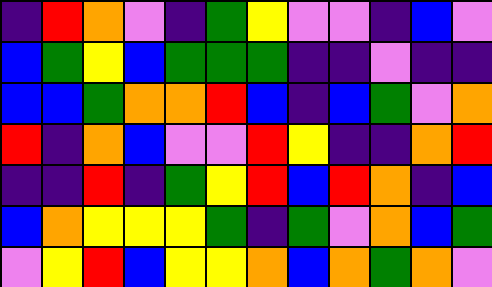[["indigo", "red", "orange", "violet", "indigo", "green", "yellow", "violet", "violet", "indigo", "blue", "violet"], ["blue", "green", "yellow", "blue", "green", "green", "green", "indigo", "indigo", "violet", "indigo", "indigo"], ["blue", "blue", "green", "orange", "orange", "red", "blue", "indigo", "blue", "green", "violet", "orange"], ["red", "indigo", "orange", "blue", "violet", "violet", "red", "yellow", "indigo", "indigo", "orange", "red"], ["indigo", "indigo", "red", "indigo", "green", "yellow", "red", "blue", "red", "orange", "indigo", "blue"], ["blue", "orange", "yellow", "yellow", "yellow", "green", "indigo", "green", "violet", "orange", "blue", "green"], ["violet", "yellow", "red", "blue", "yellow", "yellow", "orange", "blue", "orange", "green", "orange", "violet"]]